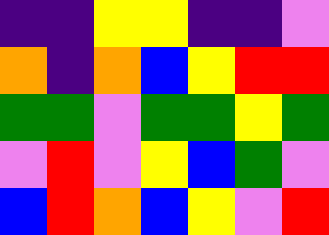[["indigo", "indigo", "yellow", "yellow", "indigo", "indigo", "violet"], ["orange", "indigo", "orange", "blue", "yellow", "red", "red"], ["green", "green", "violet", "green", "green", "yellow", "green"], ["violet", "red", "violet", "yellow", "blue", "green", "violet"], ["blue", "red", "orange", "blue", "yellow", "violet", "red"]]